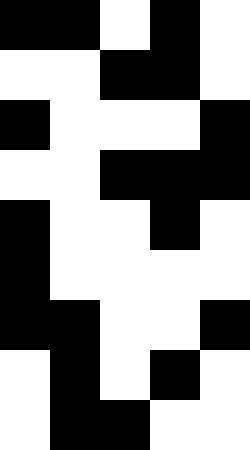[["black", "black", "white", "black", "white"], ["white", "white", "black", "black", "white"], ["black", "white", "white", "white", "black"], ["white", "white", "black", "black", "black"], ["black", "white", "white", "black", "white"], ["black", "white", "white", "white", "white"], ["black", "black", "white", "white", "black"], ["white", "black", "white", "black", "white"], ["white", "black", "black", "white", "white"]]